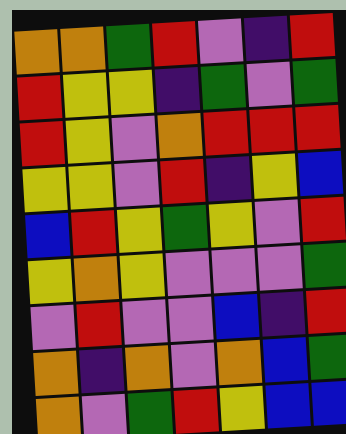[["orange", "orange", "green", "red", "violet", "indigo", "red"], ["red", "yellow", "yellow", "indigo", "green", "violet", "green"], ["red", "yellow", "violet", "orange", "red", "red", "red"], ["yellow", "yellow", "violet", "red", "indigo", "yellow", "blue"], ["blue", "red", "yellow", "green", "yellow", "violet", "red"], ["yellow", "orange", "yellow", "violet", "violet", "violet", "green"], ["violet", "red", "violet", "violet", "blue", "indigo", "red"], ["orange", "indigo", "orange", "violet", "orange", "blue", "green"], ["orange", "violet", "green", "red", "yellow", "blue", "blue"]]